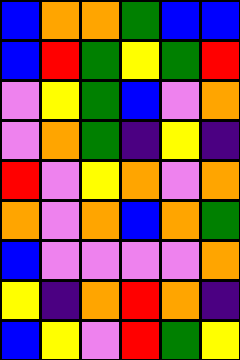[["blue", "orange", "orange", "green", "blue", "blue"], ["blue", "red", "green", "yellow", "green", "red"], ["violet", "yellow", "green", "blue", "violet", "orange"], ["violet", "orange", "green", "indigo", "yellow", "indigo"], ["red", "violet", "yellow", "orange", "violet", "orange"], ["orange", "violet", "orange", "blue", "orange", "green"], ["blue", "violet", "violet", "violet", "violet", "orange"], ["yellow", "indigo", "orange", "red", "orange", "indigo"], ["blue", "yellow", "violet", "red", "green", "yellow"]]